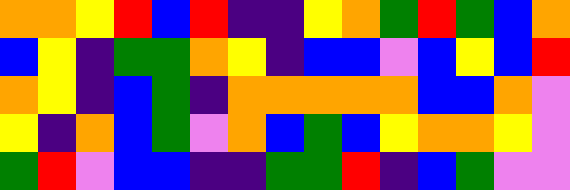[["orange", "orange", "yellow", "red", "blue", "red", "indigo", "indigo", "yellow", "orange", "green", "red", "green", "blue", "orange"], ["blue", "yellow", "indigo", "green", "green", "orange", "yellow", "indigo", "blue", "blue", "violet", "blue", "yellow", "blue", "red"], ["orange", "yellow", "indigo", "blue", "green", "indigo", "orange", "orange", "orange", "orange", "orange", "blue", "blue", "orange", "violet"], ["yellow", "indigo", "orange", "blue", "green", "violet", "orange", "blue", "green", "blue", "yellow", "orange", "orange", "yellow", "violet"], ["green", "red", "violet", "blue", "blue", "indigo", "indigo", "green", "green", "red", "indigo", "blue", "green", "violet", "violet"]]